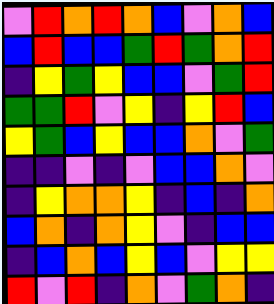[["violet", "red", "orange", "red", "orange", "blue", "violet", "orange", "blue"], ["blue", "red", "blue", "blue", "green", "red", "green", "orange", "red"], ["indigo", "yellow", "green", "yellow", "blue", "blue", "violet", "green", "red"], ["green", "green", "red", "violet", "yellow", "indigo", "yellow", "red", "blue"], ["yellow", "green", "blue", "yellow", "blue", "blue", "orange", "violet", "green"], ["indigo", "indigo", "violet", "indigo", "violet", "blue", "blue", "orange", "violet"], ["indigo", "yellow", "orange", "orange", "yellow", "indigo", "blue", "indigo", "orange"], ["blue", "orange", "indigo", "orange", "yellow", "violet", "indigo", "blue", "blue"], ["indigo", "blue", "orange", "blue", "yellow", "blue", "violet", "yellow", "yellow"], ["red", "violet", "red", "indigo", "orange", "violet", "green", "orange", "indigo"]]